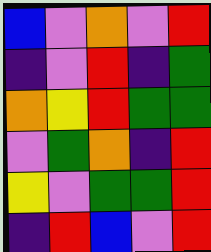[["blue", "violet", "orange", "violet", "red"], ["indigo", "violet", "red", "indigo", "green"], ["orange", "yellow", "red", "green", "green"], ["violet", "green", "orange", "indigo", "red"], ["yellow", "violet", "green", "green", "red"], ["indigo", "red", "blue", "violet", "red"]]